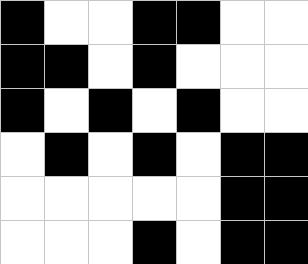[["black", "white", "white", "black", "black", "white", "white"], ["black", "black", "white", "black", "white", "white", "white"], ["black", "white", "black", "white", "black", "white", "white"], ["white", "black", "white", "black", "white", "black", "black"], ["white", "white", "white", "white", "white", "black", "black"], ["white", "white", "white", "black", "white", "black", "black"]]